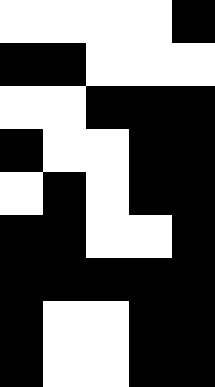[["white", "white", "white", "white", "black"], ["black", "black", "white", "white", "white"], ["white", "white", "black", "black", "black"], ["black", "white", "white", "black", "black"], ["white", "black", "white", "black", "black"], ["black", "black", "white", "white", "black"], ["black", "black", "black", "black", "black"], ["black", "white", "white", "black", "black"], ["black", "white", "white", "black", "black"]]